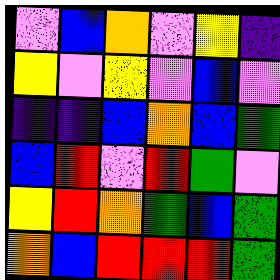[["violet", "blue", "orange", "violet", "yellow", "indigo"], ["yellow", "violet", "yellow", "violet", "blue", "violet"], ["indigo", "indigo", "blue", "orange", "blue", "green"], ["blue", "red", "violet", "red", "green", "violet"], ["yellow", "red", "orange", "green", "blue", "green"], ["orange", "blue", "red", "red", "red", "green"]]